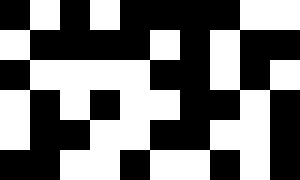[["black", "white", "black", "white", "black", "black", "black", "black", "white", "white"], ["white", "black", "black", "black", "black", "white", "black", "white", "black", "black"], ["black", "white", "white", "white", "white", "black", "black", "white", "black", "white"], ["white", "black", "white", "black", "white", "white", "black", "black", "white", "black"], ["white", "black", "black", "white", "white", "black", "black", "white", "white", "black"], ["black", "black", "white", "white", "black", "white", "white", "black", "white", "black"]]